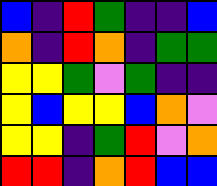[["blue", "indigo", "red", "green", "indigo", "indigo", "blue"], ["orange", "indigo", "red", "orange", "indigo", "green", "green"], ["yellow", "yellow", "green", "violet", "green", "indigo", "indigo"], ["yellow", "blue", "yellow", "yellow", "blue", "orange", "violet"], ["yellow", "yellow", "indigo", "green", "red", "violet", "orange"], ["red", "red", "indigo", "orange", "red", "blue", "blue"]]